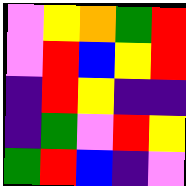[["violet", "yellow", "orange", "green", "red"], ["violet", "red", "blue", "yellow", "red"], ["indigo", "red", "yellow", "indigo", "indigo"], ["indigo", "green", "violet", "red", "yellow"], ["green", "red", "blue", "indigo", "violet"]]